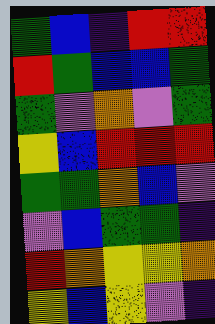[["green", "blue", "indigo", "red", "red"], ["red", "green", "blue", "blue", "green"], ["green", "violet", "orange", "violet", "green"], ["yellow", "blue", "red", "red", "red"], ["green", "green", "orange", "blue", "violet"], ["violet", "blue", "green", "green", "indigo"], ["red", "orange", "yellow", "yellow", "orange"], ["yellow", "blue", "yellow", "violet", "indigo"]]